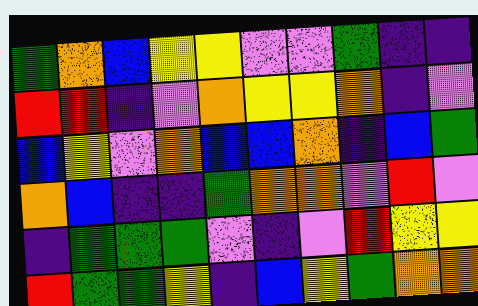[["green", "orange", "blue", "yellow", "yellow", "violet", "violet", "green", "indigo", "indigo"], ["red", "red", "indigo", "violet", "orange", "yellow", "yellow", "orange", "indigo", "violet"], ["blue", "yellow", "violet", "orange", "blue", "blue", "orange", "indigo", "blue", "green"], ["orange", "blue", "indigo", "indigo", "green", "orange", "orange", "violet", "red", "violet"], ["indigo", "green", "green", "green", "violet", "indigo", "violet", "red", "yellow", "yellow"], ["red", "green", "green", "yellow", "indigo", "blue", "yellow", "green", "orange", "orange"]]